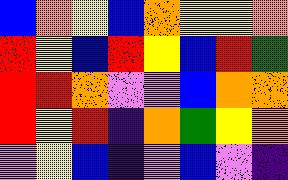[["blue", "orange", "yellow", "blue", "orange", "yellow", "yellow", "orange"], ["red", "yellow", "blue", "red", "yellow", "blue", "red", "green"], ["red", "red", "orange", "violet", "violet", "blue", "orange", "orange"], ["red", "yellow", "red", "indigo", "orange", "green", "yellow", "orange"], ["violet", "yellow", "blue", "indigo", "violet", "blue", "violet", "indigo"]]